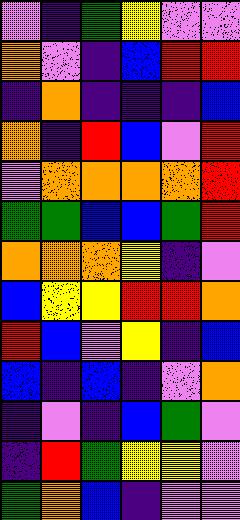[["violet", "indigo", "green", "yellow", "violet", "violet"], ["orange", "violet", "indigo", "blue", "red", "red"], ["indigo", "orange", "indigo", "indigo", "indigo", "blue"], ["orange", "indigo", "red", "blue", "violet", "red"], ["violet", "orange", "orange", "orange", "orange", "red"], ["green", "green", "blue", "blue", "green", "red"], ["orange", "orange", "orange", "yellow", "indigo", "violet"], ["blue", "yellow", "yellow", "red", "red", "orange"], ["red", "blue", "violet", "yellow", "indigo", "blue"], ["blue", "indigo", "blue", "indigo", "violet", "orange"], ["indigo", "violet", "indigo", "blue", "green", "violet"], ["indigo", "red", "green", "yellow", "yellow", "violet"], ["green", "orange", "blue", "indigo", "violet", "violet"]]